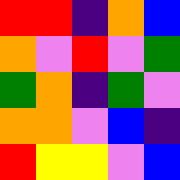[["red", "red", "indigo", "orange", "blue"], ["orange", "violet", "red", "violet", "green"], ["green", "orange", "indigo", "green", "violet"], ["orange", "orange", "violet", "blue", "indigo"], ["red", "yellow", "yellow", "violet", "blue"]]